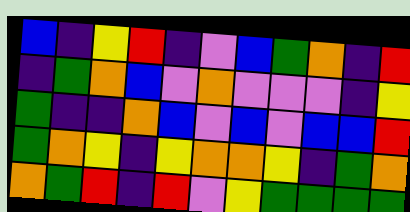[["blue", "indigo", "yellow", "red", "indigo", "violet", "blue", "green", "orange", "indigo", "red"], ["indigo", "green", "orange", "blue", "violet", "orange", "violet", "violet", "violet", "indigo", "yellow"], ["green", "indigo", "indigo", "orange", "blue", "violet", "blue", "violet", "blue", "blue", "red"], ["green", "orange", "yellow", "indigo", "yellow", "orange", "orange", "yellow", "indigo", "green", "orange"], ["orange", "green", "red", "indigo", "red", "violet", "yellow", "green", "green", "green", "green"]]